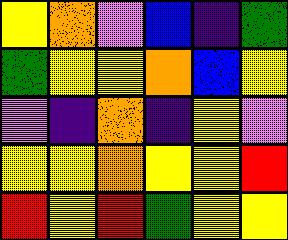[["yellow", "orange", "violet", "blue", "indigo", "green"], ["green", "yellow", "yellow", "orange", "blue", "yellow"], ["violet", "indigo", "orange", "indigo", "yellow", "violet"], ["yellow", "yellow", "orange", "yellow", "yellow", "red"], ["red", "yellow", "red", "green", "yellow", "yellow"]]